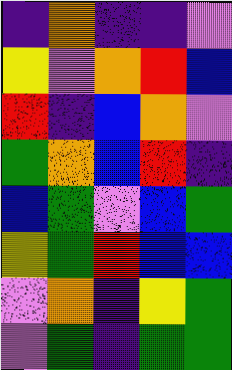[["indigo", "orange", "indigo", "indigo", "violet"], ["yellow", "violet", "orange", "red", "blue"], ["red", "indigo", "blue", "orange", "violet"], ["green", "orange", "blue", "red", "indigo"], ["blue", "green", "violet", "blue", "green"], ["yellow", "green", "red", "blue", "blue"], ["violet", "orange", "indigo", "yellow", "green"], ["violet", "green", "indigo", "green", "green"]]